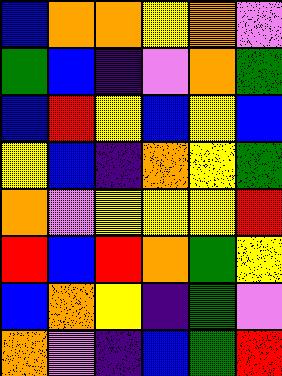[["blue", "orange", "orange", "yellow", "orange", "violet"], ["green", "blue", "indigo", "violet", "orange", "green"], ["blue", "red", "yellow", "blue", "yellow", "blue"], ["yellow", "blue", "indigo", "orange", "yellow", "green"], ["orange", "violet", "yellow", "yellow", "yellow", "red"], ["red", "blue", "red", "orange", "green", "yellow"], ["blue", "orange", "yellow", "indigo", "green", "violet"], ["orange", "violet", "indigo", "blue", "green", "red"]]